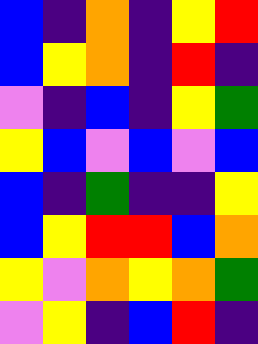[["blue", "indigo", "orange", "indigo", "yellow", "red"], ["blue", "yellow", "orange", "indigo", "red", "indigo"], ["violet", "indigo", "blue", "indigo", "yellow", "green"], ["yellow", "blue", "violet", "blue", "violet", "blue"], ["blue", "indigo", "green", "indigo", "indigo", "yellow"], ["blue", "yellow", "red", "red", "blue", "orange"], ["yellow", "violet", "orange", "yellow", "orange", "green"], ["violet", "yellow", "indigo", "blue", "red", "indigo"]]